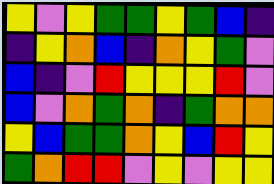[["yellow", "violet", "yellow", "green", "green", "yellow", "green", "blue", "indigo"], ["indigo", "yellow", "orange", "blue", "indigo", "orange", "yellow", "green", "violet"], ["blue", "indigo", "violet", "red", "yellow", "yellow", "yellow", "red", "violet"], ["blue", "violet", "orange", "green", "orange", "indigo", "green", "orange", "orange"], ["yellow", "blue", "green", "green", "orange", "yellow", "blue", "red", "yellow"], ["green", "orange", "red", "red", "violet", "yellow", "violet", "yellow", "yellow"]]